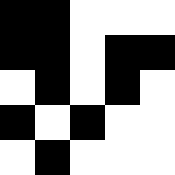[["black", "black", "white", "white", "white"], ["black", "black", "white", "black", "black"], ["white", "black", "white", "black", "white"], ["black", "white", "black", "white", "white"], ["white", "black", "white", "white", "white"]]